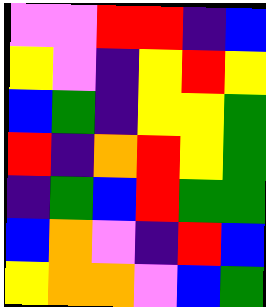[["violet", "violet", "red", "red", "indigo", "blue"], ["yellow", "violet", "indigo", "yellow", "red", "yellow"], ["blue", "green", "indigo", "yellow", "yellow", "green"], ["red", "indigo", "orange", "red", "yellow", "green"], ["indigo", "green", "blue", "red", "green", "green"], ["blue", "orange", "violet", "indigo", "red", "blue"], ["yellow", "orange", "orange", "violet", "blue", "green"]]